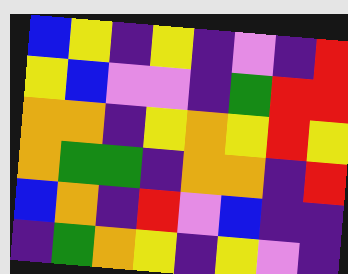[["blue", "yellow", "indigo", "yellow", "indigo", "violet", "indigo", "red"], ["yellow", "blue", "violet", "violet", "indigo", "green", "red", "red"], ["orange", "orange", "indigo", "yellow", "orange", "yellow", "red", "yellow"], ["orange", "green", "green", "indigo", "orange", "orange", "indigo", "red"], ["blue", "orange", "indigo", "red", "violet", "blue", "indigo", "indigo"], ["indigo", "green", "orange", "yellow", "indigo", "yellow", "violet", "indigo"]]